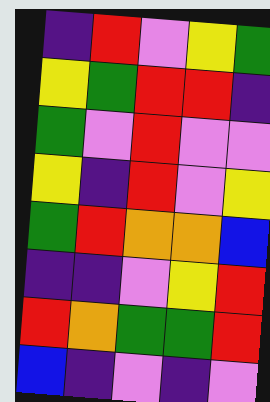[["indigo", "red", "violet", "yellow", "green"], ["yellow", "green", "red", "red", "indigo"], ["green", "violet", "red", "violet", "violet"], ["yellow", "indigo", "red", "violet", "yellow"], ["green", "red", "orange", "orange", "blue"], ["indigo", "indigo", "violet", "yellow", "red"], ["red", "orange", "green", "green", "red"], ["blue", "indigo", "violet", "indigo", "violet"]]